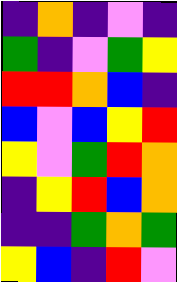[["indigo", "orange", "indigo", "violet", "indigo"], ["green", "indigo", "violet", "green", "yellow"], ["red", "red", "orange", "blue", "indigo"], ["blue", "violet", "blue", "yellow", "red"], ["yellow", "violet", "green", "red", "orange"], ["indigo", "yellow", "red", "blue", "orange"], ["indigo", "indigo", "green", "orange", "green"], ["yellow", "blue", "indigo", "red", "violet"]]